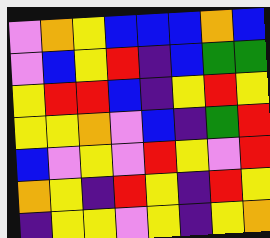[["violet", "orange", "yellow", "blue", "blue", "blue", "orange", "blue"], ["violet", "blue", "yellow", "red", "indigo", "blue", "green", "green"], ["yellow", "red", "red", "blue", "indigo", "yellow", "red", "yellow"], ["yellow", "yellow", "orange", "violet", "blue", "indigo", "green", "red"], ["blue", "violet", "yellow", "violet", "red", "yellow", "violet", "red"], ["orange", "yellow", "indigo", "red", "yellow", "indigo", "red", "yellow"], ["indigo", "yellow", "yellow", "violet", "yellow", "indigo", "yellow", "orange"]]